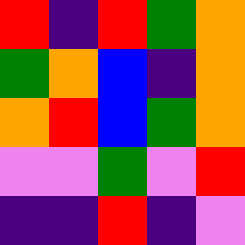[["red", "indigo", "red", "green", "orange"], ["green", "orange", "blue", "indigo", "orange"], ["orange", "red", "blue", "green", "orange"], ["violet", "violet", "green", "violet", "red"], ["indigo", "indigo", "red", "indigo", "violet"]]